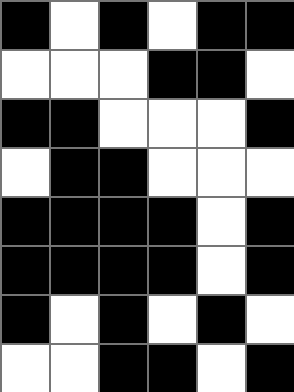[["black", "white", "black", "white", "black", "black"], ["white", "white", "white", "black", "black", "white"], ["black", "black", "white", "white", "white", "black"], ["white", "black", "black", "white", "white", "white"], ["black", "black", "black", "black", "white", "black"], ["black", "black", "black", "black", "white", "black"], ["black", "white", "black", "white", "black", "white"], ["white", "white", "black", "black", "white", "black"]]